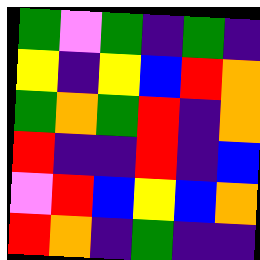[["green", "violet", "green", "indigo", "green", "indigo"], ["yellow", "indigo", "yellow", "blue", "red", "orange"], ["green", "orange", "green", "red", "indigo", "orange"], ["red", "indigo", "indigo", "red", "indigo", "blue"], ["violet", "red", "blue", "yellow", "blue", "orange"], ["red", "orange", "indigo", "green", "indigo", "indigo"]]